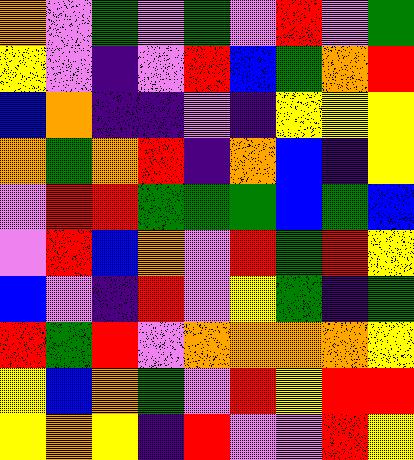[["orange", "violet", "green", "violet", "green", "violet", "red", "violet", "green"], ["yellow", "violet", "indigo", "violet", "red", "blue", "green", "orange", "red"], ["blue", "orange", "indigo", "indigo", "violet", "indigo", "yellow", "yellow", "yellow"], ["orange", "green", "orange", "red", "indigo", "orange", "blue", "indigo", "yellow"], ["violet", "red", "red", "green", "green", "green", "blue", "green", "blue"], ["violet", "red", "blue", "orange", "violet", "red", "green", "red", "yellow"], ["blue", "violet", "indigo", "red", "violet", "yellow", "green", "indigo", "green"], ["red", "green", "red", "violet", "orange", "orange", "orange", "orange", "yellow"], ["yellow", "blue", "orange", "green", "violet", "red", "yellow", "red", "red"], ["yellow", "orange", "yellow", "indigo", "red", "violet", "violet", "red", "yellow"]]